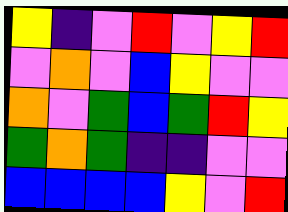[["yellow", "indigo", "violet", "red", "violet", "yellow", "red"], ["violet", "orange", "violet", "blue", "yellow", "violet", "violet"], ["orange", "violet", "green", "blue", "green", "red", "yellow"], ["green", "orange", "green", "indigo", "indigo", "violet", "violet"], ["blue", "blue", "blue", "blue", "yellow", "violet", "red"]]